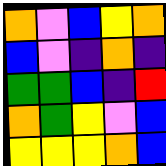[["orange", "violet", "blue", "yellow", "orange"], ["blue", "violet", "indigo", "orange", "indigo"], ["green", "green", "blue", "indigo", "red"], ["orange", "green", "yellow", "violet", "blue"], ["yellow", "yellow", "yellow", "orange", "blue"]]